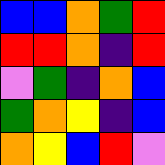[["blue", "blue", "orange", "green", "red"], ["red", "red", "orange", "indigo", "red"], ["violet", "green", "indigo", "orange", "blue"], ["green", "orange", "yellow", "indigo", "blue"], ["orange", "yellow", "blue", "red", "violet"]]